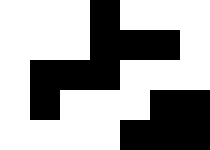[["white", "white", "white", "black", "white", "white", "white"], ["white", "white", "white", "black", "black", "black", "white"], ["white", "black", "black", "black", "white", "white", "white"], ["white", "black", "white", "white", "white", "black", "black"], ["white", "white", "white", "white", "black", "black", "black"]]